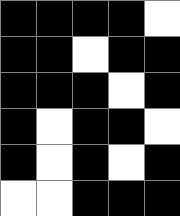[["black", "black", "black", "black", "white"], ["black", "black", "white", "black", "black"], ["black", "black", "black", "white", "black"], ["black", "white", "black", "black", "white"], ["black", "white", "black", "white", "black"], ["white", "white", "black", "black", "black"]]